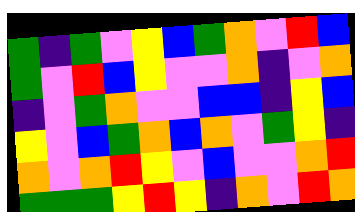[["green", "indigo", "green", "violet", "yellow", "blue", "green", "orange", "violet", "red", "blue"], ["green", "violet", "red", "blue", "yellow", "violet", "violet", "orange", "indigo", "violet", "orange"], ["indigo", "violet", "green", "orange", "violet", "violet", "blue", "blue", "indigo", "yellow", "blue"], ["yellow", "violet", "blue", "green", "orange", "blue", "orange", "violet", "green", "yellow", "indigo"], ["orange", "violet", "orange", "red", "yellow", "violet", "blue", "violet", "violet", "orange", "red"], ["green", "green", "green", "yellow", "red", "yellow", "indigo", "orange", "violet", "red", "orange"]]